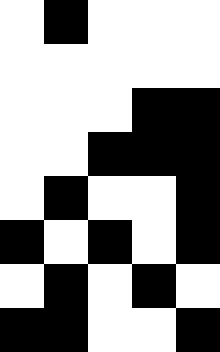[["white", "black", "white", "white", "white"], ["white", "white", "white", "white", "white"], ["white", "white", "white", "black", "black"], ["white", "white", "black", "black", "black"], ["white", "black", "white", "white", "black"], ["black", "white", "black", "white", "black"], ["white", "black", "white", "black", "white"], ["black", "black", "white", "white", "black"]]